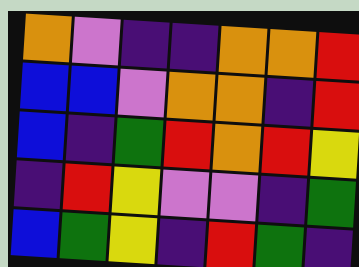[["orange", "violet", "indigo", "indigo", "orange", "orange", "red"], ["blue", "blue", "violet", "orange", "orange", "indigo", "red"], ["blue", "indigo", "green", "red", "orange", "red", "yellow"], ["indigo", "red", "yellow", "violet", "violet", "indigo", "green"], ["blue", "green", "yellow", "indigo", "red", "green", "indigo"]]